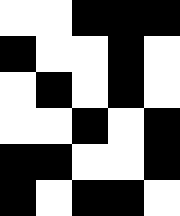[["white", "white", "black", "black", "black"], ["black", "white", "white", "black", "white"], ["white", "black", "white", "black", "white"], ["white", "white", "black", "white", "black"], ["black", "black", "white", "white", "black"], ["black", "white", "black", "black", "white"]]